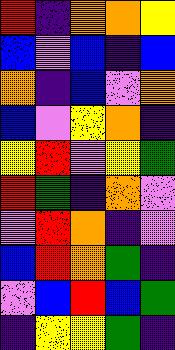[["red", "indigo", "orange", "orange", "yellow"], ["blue", "violet", "blue", "indigo", "blue"], ["orange", "indigo", "blue", "violet", "orange"], ["blue", "violet", "yellow", "orange", "indigo"], ["yellow", "red", "violet", "yellow", "green"], ["red", "green", "indigo", "orange", "violet"], ["violet", "red", "orange", "indigo", "violet"], ["blue", "red", "orange", "green", "indigo"], ["violet", "blue", "red", "blue", "green"], ["indigo", "yellow", "yellow", "green", "indigo"]]